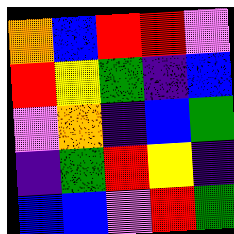[["orange", "blue", "red", "red", "violet"], ["red", "yellow", "green", "indigo", "blue"], ["violet", "orange", "indigo", "blue", "green"], ["indigo", "green", "red", "yellow", "indigo"], ["blue", "blue", "violet", "red", "green"]]